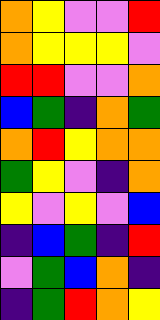[["orange", "yellow", "violet", "violet", "red"], ["orange", "yellow", "yellow", "yellow", "violet"], ["red", "red", "violet", "violet", "orange"], ["blue", "green", "indigo", "orange", "green"], ["orange", "red", "yellow", "orange", "orange"], ["green", "yellow", "violet", "indigo", "orange"], ["yellow", "violet", "yellow", "violet", "blue"], ["indigo", "blue", "green", "indigo", "red"], ["violet", "green", "blue", "orange", "indigo"], ["indigo", "green", "red", "orange", "yellow"]]